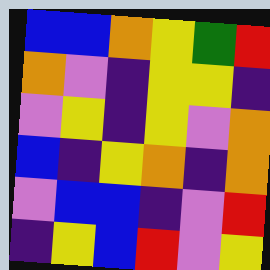[["blue", "blue", "orange", "yellow", "green", "red"], ["orange", "violet", "indigo", "yellow", "yellow", "indigo"], ["violet", "yellow", "indigo", "yellow", "violet", "orange"], ["blue", "indigo", "yellow", "orange", "indigo", "orange"], ["violet", "blue", "blue", "indigo", "violet", "red"], ["indigo", "yellow", "blue", "red", "violet", "yellow"]]